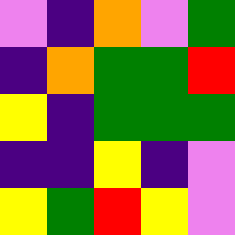[["violet", "indigo", "orange", "violet", "green"], ["indigo", "orange", "green", "green", "red"], ["yellow", "indigo", "green", "green", "green"], ["indigo", "indigo", "yellow", "indigo", "violet"], ["yellow", "green", "red", "yellow", "violet"]]